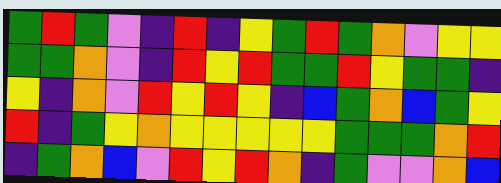[["green", "red", "green", "violet", "indigo", "red", "indigo", "yellow", "green", "red", "green", "orange", "violet", "yellow", "yellow"], ["green", "green", "orange", "violet", "indigo", "red", "yellow", "red", "green", "green", "red", "yellow", "green", "green", "indigo"], ["yellow", "indigo", "orange", "violet", "red", "yellow", "red", "yellow", "indigo", "blue", "green", "orange", "blue", "green", "yellow"], ["red", "indigo", "green", "yellow", "orange", "yellow", "yellow", "yellow", "yellow", "yellow", "green", "green", "green", "orange", "red"], ["indigo", "green", "orange", "blue", "violet", "red", "yellow", "red", "orange", "indigo", "green", "violet", "violet", "orange", "blue"]]